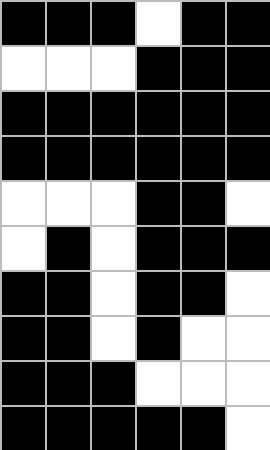[["black", "black", "black", "white", "black", "black"], ["white", "white", "white", "black", "black", "black"], ["black", "black", "black", "black", "black", "black"], ["black", "black", "black", "black", "black", "black"], ["white", "white", "white", "black", "black", "white"], ["white", "black", "white", "black", "black", "black"], ["black", "black", "white", "black", "black", "white"], ["black", "black", "white", "black", "white", "white"], ["black", "black", "black", "white", "white", "white"], ["black", "black", "black", "black", "black", "white"]]